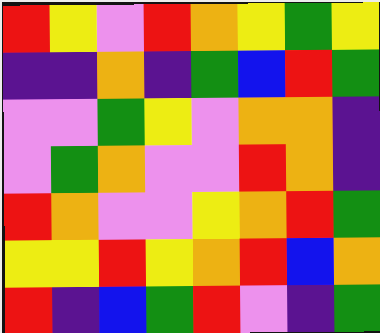[["red", "yellow", "violet", "red", "orange", "yellow", "green", "yellow"], ["indigo", "indigo", "orange", "indigo", "green", "blue", "red", "green"], ["violet", "violet", "green", "yellow", "violet", "orange", "orange", "indigo"], ["violet", "green", "orange", "violet", "violet", "red", "orange", "indigo"], ["red", "orange", "violet", "violet", "yellow", "orange", "red", "green"], ["yellow", "yellow", "red", "yellow", "orange", "red", "blue", "orange"], ["red", "indigo", "blue", "green", "red", "violet", "indigo", "green"]]